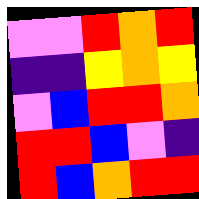[["violet", "violet", "red", "orange", "red"], ["indigo", "indigo", "yellow", "orange", "yellow"], ["violet", "blue", "red", "red", "orange"], ["red", "red", "blue", "violet", "indigo"], ["red", "blue", "orange", "red", "red"]]